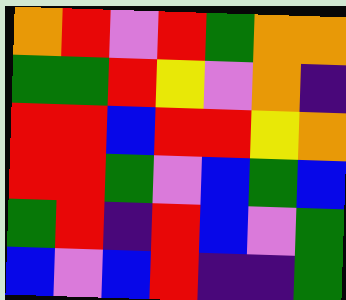[["orange", "red", "violet", "red", "green", "orange", "orange"], ["green", "green", "red", "yellow", "violet", "orange", "indigo"], ["red", "red", "blue", "red", "red", "yellow", "orange"], ["red", "red", "green", "violet", "blue", "green", "blue"], ["green", "red", "indigo", "red", "blue", "violet", "green"], ["blue", "violet", "blue", "red", "indigo", "indigo", "green"]]